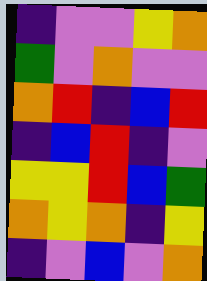[["indigo", "violet", "violet", "yellow", "orange"], ["green", "violet", "orange", "violet", "violet"], ["orange", "red", "indigo", "blue", "red"], ["indigo", "blue", "red", "indigo", "violet"], ["yellow", "yellow", "red", "blue", "green"], ["orange", "yellow", "orange", "indigo", "yellow"], ["indigo", "violet", "blue", "violet", "orange"]]